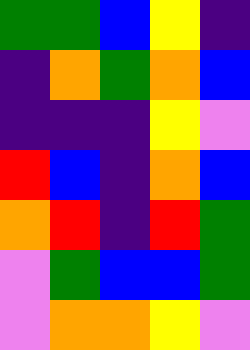[["green", "green", "blue", "yellow", "indigo"], ["indigo", "orange", "green", "orange", "blue"], ["indigo", "indigo", "indigo", "yellow", "violet"], ["red", "blue", "indigo", "orange", "blue"], ["orange", "red", "indigo", "red", "green"], ["violet", "green", "blue", "blue", "green"], ["violet", "orange", "orange", "yellow", "violet"]]